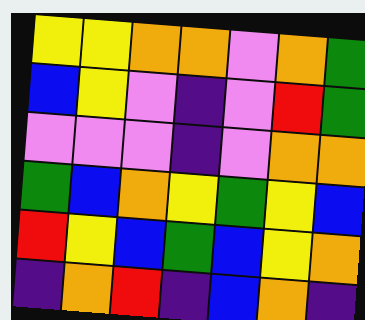[["yellow", "yellow", "orange", "orange", "violet", "orange", "green"], ["blue", "yellow", "violet", "indigo", "violet", "red", "green"], ["violet", "violet", "violet", "indigo", "violet", "orange", "orange"], ["green", "blue", "orange", "yellow", "green", "yellow", "blue"], ["red", "yellow", "blue", "green", "blue", "yellow", "orange"], ["indigo", "orange", "red", "indigo", "blue", "orange", "indigo"]]